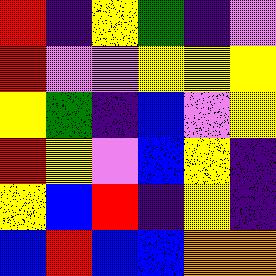[["red", "indigo", "yellow", "green", "indigo", "violet"], ["red", "violet", "violet", "yellow", "yellow", "yellow"], ["yellow", "green", "indigo", "blue", "violet", "yellow"], ["red", "yellow", "violet", "blue", "yellow", "indigo"], ["yellow", "blue", "red", "indigo", "yellow", "indigo"], ["blue", "red", "blue", "blue", "orange", "orange"]]